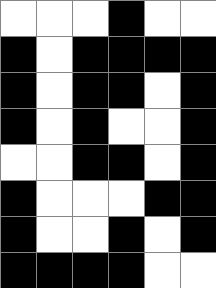[["white", "white", "white", "black", "white", "white"], ["black", "white", "black", "black", "black", "black"], ["black", "white", "black", "black", "white", "black"], ["black", "white", "black", "white", "white", "black"], ["white", "white", "black", "black", "white", "black"], ["black", "white", "white", "white", "black", "black"], ["black", "white", "white", "black", "white", "black"], ["black", "black", "black", "black", "white", "white"]]